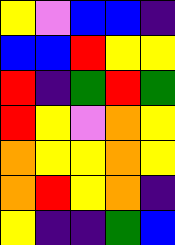[["yellow", "violet", "blue", "blue", "indigo"], ["blue", "blue", "red", "yellow", "yellow"], ["red", "indigo", "green", "red", "green"], ["red", "yellow", "violet", "orange", "yellow"], ["orange", "yellow", "yellow", "orange", "yellow"], ["orange", "red", "yellow", "orange", "indigo"], ["yellow", "indigo", "indigo", "green", "blue"]]